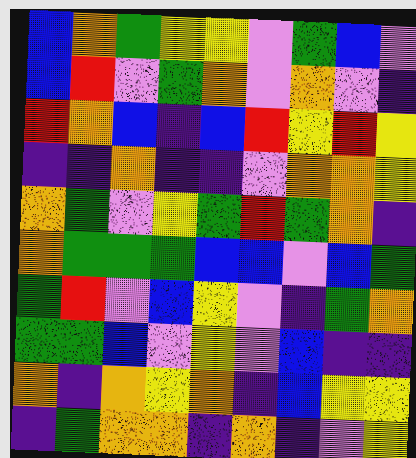[["blue", "orange", "green", "yellow", "yellow", "violet", "green", "blue", "violet"], ["blue", "red", "violet", "green", "orange", "violet", "orange", "violet", "indigo"], ["red", "orange", "blue", "indigo", "blue", "red", "yellow", "red", "yellow"], ["indigo", "indigo", "orange", "indigo", "indigo", "violet", "orange", "orange", "yellow"], ["orange", "green", "violet", "yellow", "green", "red", "green", "orange", "indigo"], ["orange", "green", "green", "green", "blue", "blue", "violet", "blue", "green"], ["green", "red", "violet", "blue", "yellow", "violet", "indigo", "green", "orange"], ["green", "green", "blue", "violet", "yellow", "violet", "blue", "indigo", "indigo"], ["orange", "indigo", "orange", "yellow", "orange", "indigo", "blue", "yellow", "yellow"], ["indigo", "green", "orange", "orange", "indigo", "orange", "indigo", "violet", "yellow"]]